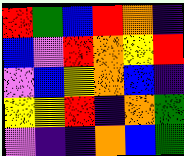[["red", "green", "blue", "red", "orange", "indigo"], ["blue", "violet", "red", "orange", "yellow", "red"], ["violet", "blue", "yellow", "orange", "blue", "indigo"], ["yellow", "yellow", "red", "indigo", "orange", "green"], ["violet", "indigo", "indigo", "orange", "blue", "green"]]